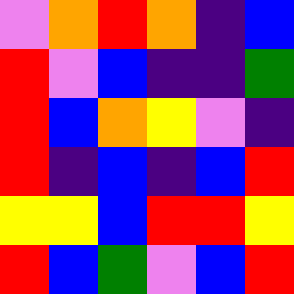[["violet", "orange", "red", "orange", "indigo", "blue"], ["red", "violet", "blue", "indigo", "indigo", "green"], ["red", "blue", "orange", "yellow", "violet", "indigo"], ["red", "indigo", "blue", "indigo", "blue", "red"], ["yellow", "yellow", "blue", "red", "red", "yellow"], ["red", "blue", "green", "violet", "blue", "red"]]